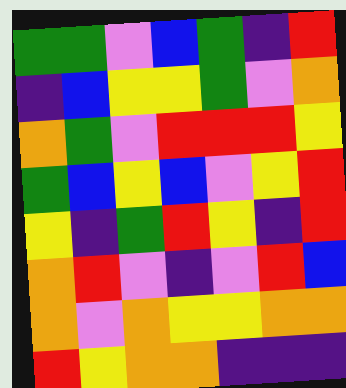[["green", "green", "violet", "blue", "green", "indigo", "red"], ["indigo", "blue", "yellow", "yellow", "green", "violet", "orange"], ["orange", "green", "violet", "red", "red", "red", "yellow"], ["green", "blue", "yellow", "blue", "violet", "yellow", "red"], ["yellow", "indigo", "green", "red", "yellow", "indigo", "red"], ["orange", "red", "violet", "indigo", "violet", "red", "blue"], ["orange", "violet", "orange", "yellow", "yellow", "orange", "orange"], ["red", "yellow", "orange", "orange", "indigo", "indigo", "indigo"]]